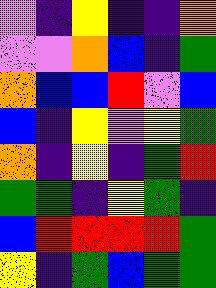[["violet", "indigo", "yellow", "indigo", "indigo", "orange"], ["violet", "violet", "orange", "blue", "indigo", "green"], ["orange", "blue", "blue", "red", "violet", "blue"], ["blue", "indigo", "yellow", "violet", "yellow", "green"], ["orange", "indigo", "yellow", "indigo", "green", "red"], ["green", "green", "indigo", "yellow", "green", "indigo"], ["blue", "red", "red", "red", "red", "green"], ["yellow", "indigo", "green", "blue", "green", "green"]]